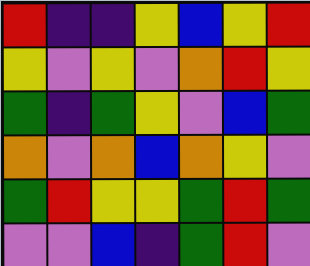[["red", "indigo", "indigo", "yellow", "blue", "yellow", "red"], ["yellow", "violet", "yellow", "violet", "orange", "red", "yellow"], ["green", "indigo", "green", "yellow", "violet", "blue", "green"], ["orange", "violet", "orange", "blue", "orange", "yellow", "violet"], ["green", "red", "yellow", "yellow", "green", "red", "green"], ["violet", "violet", "blue", "indigo", "green", "red", "violet"]]